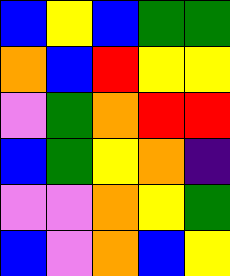[["blue", "yellow", "blue", "green", "green"], ["orange", "blue", "red", "yellow", "yellow"], ["violet", "green", "orange", "red", "red"], ["blue", "green", "yellow", "orange", "indigo"], ["violet", "violet", "orange", "yellow", "green"], ["blue", "violet", "orange", "blue", "yellow"]]